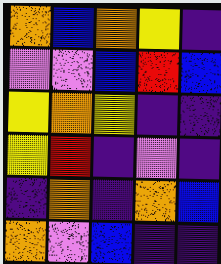[["orange", "blue", "orange", "yellow", "indigo"], ["violet", "violet", "blue", "red", "blue"], ["yellow", "orange", "yellow", "indigo", "indigo"], ["yellow", "red", "indigo", "violet", "indigo"], ["indigo", "orange", "indigo", "orange", "blue"], ["orange", "violet", "blue", "indigo", "indigo"]]